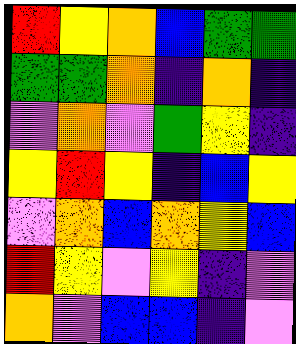[["red", "yellow", "orange", "blue", "green", "green"], ["green", "green", "orange", "indigo", "orange", "indigo"], ["violet", "orange", "violet", "green", "yellow", "indigo"], ["yellow", "red", "yellow", "indigo", "blue", "yellow"], ["violet", "orange", "blue", "orange", "yellow", "blue"], ["red", "yellow", "violet", "yellow", "indigo", "violet"], ["orange", "violet", "blue", "blue", "indigo", "violet"]]